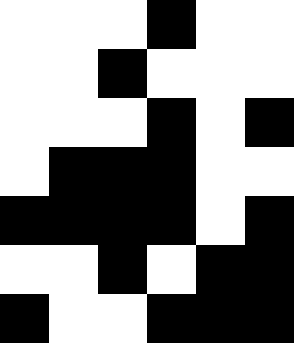[["white", "white", "white", "black", "white", "white"], ["white", "white", "black", "white", "white", "white"], ["white", "white", "white", "black", "white", "black"], ["white", "black", "black", "black", "white", "white"], ["black", "black", "black", "black", "white", "black"], ["white", "white", "black", "white", "black", "black"], ["black", "white", "white", "black", "black", "black"]]